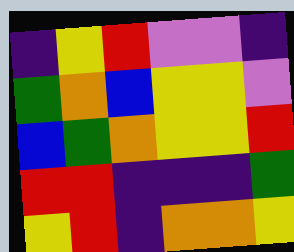[["indigo", "yellow", "red", "violet", "violet", "indigo"], ["green", "orange", "blue", "yellow", "yellow", "violet"], ["blue", "green", "orange", "yellow", "yellow", "red"], ["red", "red", "indigo", "indigo", "indigo", "green"], ["yellow", "red", "indigo", "orange", "orange", "yellow"]]